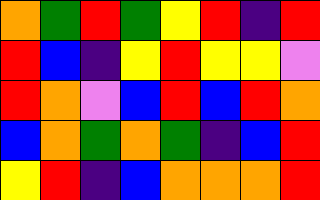[["orange", "green", "red", "green", "yellow", "red", "indigo", "red"], ["red", "blue", "indigo", "yellow", "red", "yellow", "yellow", "violet"], ["red", "orange", "violet", "blue", "red", "blue", "red", "orange"], ["blue", "orange", "green", "orange", "green", "indigo", "blue", "red"], ["yellow", "red", "indigo", "blue", "orange", "orange", "orange", "red"]]